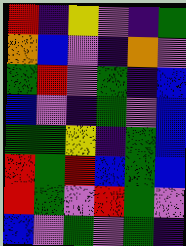[["red", "indigo", "yellow", "violet", "indigo", "green"], ["orange", "blue", "violet", "indigo", "orange", "violet"], ["green", "red", "violet", "green", "indigo", "blue"], ["blue", "violet", "indigo", "green", "violet", "blue"], ["green", "green", "yellow", "indigo", "green", "blue"], ["red", "green", "red", "blue", "green", "blue"], ["red", "green", "violet", "red", "green", "violet"], ["blue", "violet", "green", "violet", "green", "indigo"]]